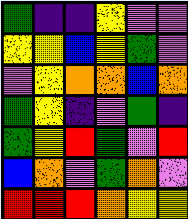[["green", "indigo", "indigo", "yellow", "violet", "violet"], ["yellow", "yellow", "blue", "yellow", "green", "violet"], ["violet", "yellow", "orange", "orange", "blue", "orange"], ["green", "yellow", "indigo", "violet", "green", "indigo"], ["green", "yellow", "red", "green", "violet", "red"], ["blue", "orange", "violet", "green", "orange", "violet"], ["red", "red", "red", "orange", "yellow", "yellow"]]